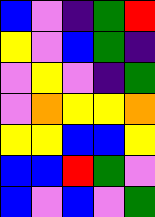[["blue", "violet", "indigo", "green", "red"], ["yellow", "violet", "blue", "green", "indigo"], ["violet", "yellow", "violet", "indigo", "green"], ["violet", "orange", "yellow", "yellow", "orange"], ["yellow", "yellow", "blue", "blue", "yellow"], ["blue", "blue", "red", "green", "violet"], ["blue", "violet", "blue", "violet", "green"]]